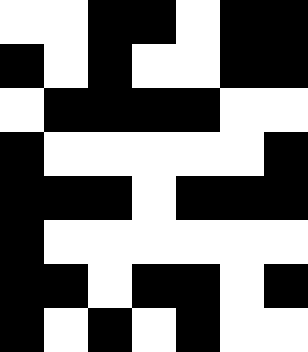[["white", "white", "black", "black", "white", "black", "black"], ["black", "white", "black", "white", "white", "black", "black"], ["white", "black", "black", "black", "black", "white", "white"], ["black", "white", "white", "white", "white", "white", "black"], ["black", "black", "black", "white", "black", "black", "black"], ["black", "white", "white", "white", "white", "white", "white"], ["black", "black", "white", "black", "black", "white", "black"], ["black", "white", "black", "white", "black", "white", "white"]]